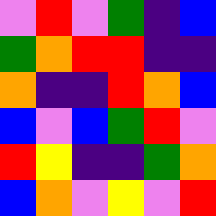[["violet", "red", "violet", "green", "indigo", "blue"], ["green", "orange", "red", "red", "indigo", "indigo"], ["orange", "indigo", "indigo", "red", "orange", "blue"], ["blue", "violet", "blue", "green", "red", "violet"], ["red", "yellow", "indigo", "indigo", "green", "orange"], ["blue", "orange", "violet", "yellow", "violet", "red"]]